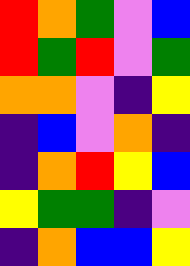[["red", "orange", "green", "violet", "blue"], ["red", "green", "red", "violet", "green"], ["orange", "orange", "violet", "indigo", "yellow"], ["indigo", "blue", "violet", "orange", "indigo"], ["indigo", "orange", "red", "yellow", "blue"], ["yellow", "green", "green", "indigo", "violet"], ["indigo", "orange", "blue", "blue", "yellow"]]